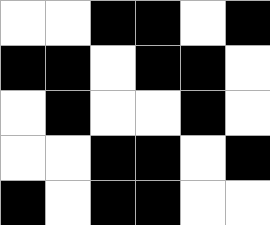[["white", "white", "black", "black", "white", "black"], ["black", "black", "white", "black", "black", "white"], ["white", "black", "white", "white", "black", "white"], ["white", "white", "black", "black", "white", "black"], ["black", "white", "black", "black", "white", "white"]]